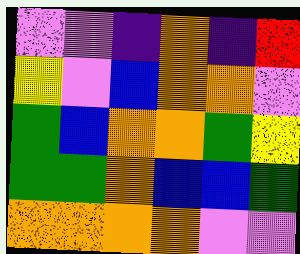[["violet", "violet", "indigo", "orange", "indigo", "red"], ["yellow", "violet", "blue", "orange", "orange", "violet"], ["green", "blue", "orange", "orange", "green", "yellow"], ["green", "green", "orange", "blue", "blue", "green"], ["orange", "orange", "orange", "orange", "violet", "violet"]]